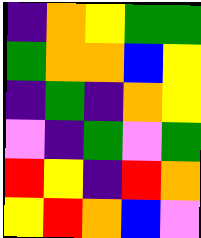[["indigo", "orange", "yellow", "green", "green"], ["green", "orange", "orange", "blue", "yellow"], ["indigo", "green", "indigo", "orange", "yellow"], ["violet", "indigo", "green", "violet", "green"], ["red", "yellow", "indigo", "red", "orange"], ["yellow", "red", "orange", "blue", "violet"]]